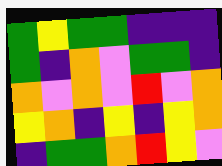[["green", "yellow", "green", "green", "indigo", "indigo", "indigo"], ["green", "indigo", "orange", "violet", "green", "green", "indigo"], ["orange", "violet", "orange", "violet", "red", "violet", "orange"], ["yellow", "orange", "indigo", "yellow", "indigo", "yellow", "orange"], ["indigo", "green", "green", "orange", "red", "yellow", "violet"]]